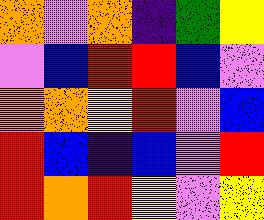[["orange", "violet", "orange", "indigo", "green", "yellow"], ["violet", "blue", "red", "red", "blue", "violet"], ["orange", "orange", "yellow", "red", "violet", "blue"], ["red", "blue", "indigo", "blue", "violet", "red"], ["red", "orange", "red", "yellow", "violet", "yellow"]]